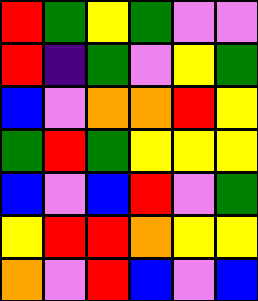[["red", "green", "yellow", "green", "violet", "violet"], ["red", "indigo", "green", "violet", "yellow", "green"], ["blue", "violet", "orange", "orange", "red", "yellow"], ["green", "red", "green", "yellow", "yellow", "yellow"], ["blue", "violet", "blue", "red", "violet", "green"], ["yellow", "red", "red", "orange", "yellow", "yellow"], ["orange", "violet", "red", "blue", "violet", "blue"]]